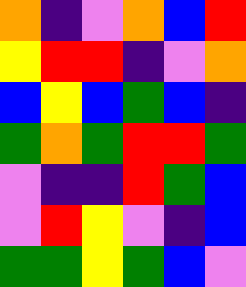[["orange", "indigo", "violet", "orange", "blue", "red"], ["yellow", "red", "red", "indigo", "violet", "orange"], ["blue", "yellow", "blue", "green", "blue", "indigo"], ["green", "orange", "green", "red", "red", "green"], ["violet", "indigo", "indigo", "red", "green", "blue"], ["violet", "red", "yellow", "violet", "indigo", "blue"], ["green", "green", "yellow", "green", "blue", "violet"]]